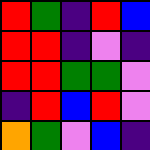[["red", "green", "indigo", "red", "blue"], ["red", "red", "indigo", "violet", "indigo"], ["red", "red", "green", "green", "violet"], ["indigo", "red", "blue", "red", "violet"], ["orange", "green", "violet", "blue", "indigo"]]